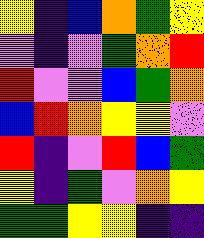[["yellow", "indigo", "blue", "orange", "green", "yellow"], ["violet", "indigo", "violet", "green", "orange", "red"], ["red", "violet", "violet", "blue", "green", "orange"], ["blue", "red", "orange", "yellow", "yellow", "violet"], ["red", "indigo", "violet", "red", "blue", "green"], ["yellow", "indigo", "green", "violet", "orange", "yellow"], ["green", "green", "yellow", "yellow", "indigo", "indigo"]]